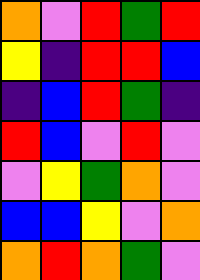[["orange", "violet", "red", "green", "red"], ["yellow", "indigo", "red", "red", "blue"], ["indigo", "blue", "red", "green", "indigo"], ["red", "blue", "violet", "red", "violet"], ["violet", "yellow", "green", "orange", "violet"], ["blue", "blue", "yellow", "violet", "orange"], ["orange", "red", "orange", "green", "violet"]]